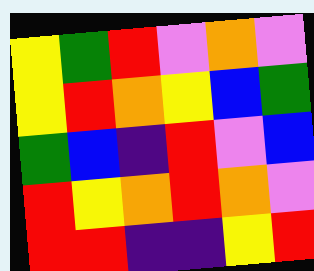[["yellow", "green", "red", "violet", "orange", "violet"], ["yellow", "red", "orange", "yellow", "blue", "green"], ["green", "blue", "indigo", "red", "violet", "blue"], ["red", "yellow", "orange", "red", "orange", "violet"], ["red", "red", "indigo", "indigo", "yellow", "red"]]